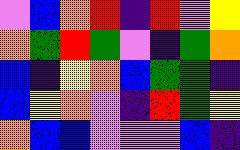[["violet", "blue", "orange", "red", "indigo", "red", "violet", "yellow"], ["orange", "green", "red", "green", "violet", "indigo", "green", "orange"], ["blue", "indigo", "yellow", "orange", "blue", "green", "green", "indigo"], ["blue", "yellow", "orange", "violet", "indigo", "red", "green", "yellow"], ["orange", "blue", "blue", "violet", "violet", "violet", "blue", "indigo"]]